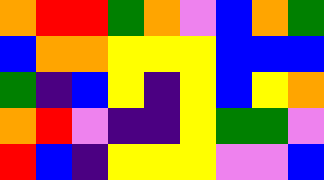[["orange", "red", "red", "green", "orange", "violet", "blue", "orange", "green"], ["blue", "orange", "orange", "yellow", "yellow", "yellow", "blue", "blue", "blue"], ["green", "indigo", "blue", "yellow", "indigo", "yellow", "blue", "yellow", "orange"], ["orange", "red", "violet", "indigo", "indigo", "yellow", "green", "green", "violet"], ["red", "blue", "indigo", "yellow", "yellow", "yellow", "violet", "violet", "blue"]]